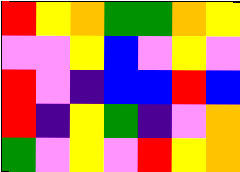[["red", "yellow", "orange", "green", "green", "orange", "yellow"], ["violet", "violet", "yellow", "blue", "violet", "yellow", "violet"], ["red", "violet", "indigo", "blue", "blue", "red", "blue"], ["red", "indigo", "yellow", "green", "indigo", "violet", "orange"], ["green", "violet", "yellow", "violet", "red", "yellow", "orange"]]